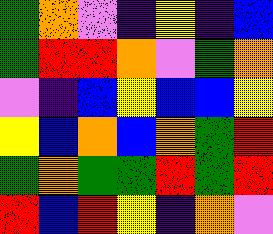[["green", "orange", "violet", "indigo", "yellow", "indigo", "blue"], ["green", "red", "red", "orange", "violet", "green", "orange"], ["violet", "indigo", "blue", "yellow", "blue", "blue", "yellow"], ["yellow", "blue", "orange", "blue", "orange", "green", "red"], ["green", "orange", "green", "green", "red", "green", "red"], ["red", "blue", "red", "yellow", "indigo", "orange", "violet"]]